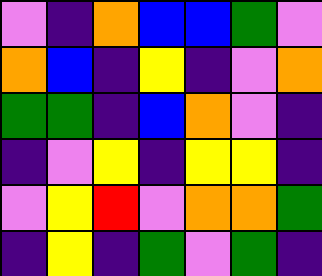[["violet", "indigo", "orange", "blue", "blue", "green", "violet"], ["orange", "blue", "indigo", "yellow", "indigo", "violet", "orange"], ["green", "green", "indigo", "blue", "orange", "violet", "indigo"], ["indigo", "violet", "yellow", "indigo", "yellow", "yellow", "indigo"], ["violet", "yellow", "red", "violet", "orange", "orange", "green"], ["indigo", "yellow", "indigo", "green", "violet", "green", "indigo"]]